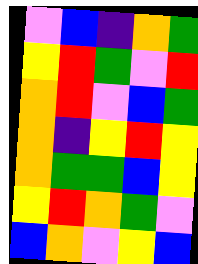[["violet", "blue", "indigo", "orange", "green"], ["yellow", "red", "green", "violet", "red"], ["orange", "red", "violet", "blue", "green"], ["orange", "indigo", "yellow", "red", "yellow"], ["orange", "green", "green", "blue", "yellow"], ["yellow", "red", "orange", "green", "violet"], ["blue", "orange", "violet", "yellow", "blue"]]